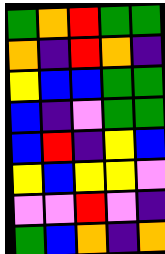[["green", "orange", "red", "green", "green"], ["orange", "indigo", "red", "orange", "indigo"], ["yellow", "blue", "blue", "green", "green"], ["blue", "indigo", "violet", "green", "green"], ["blue", "red", "indigo", "yellow", "blue"], ["yellow", "blue", "yellow", "yellow", "violet"], ["violet", "violet", "red", "violet", "indigo"], ["green", "blue", "orange", "indigo", "orange"]]